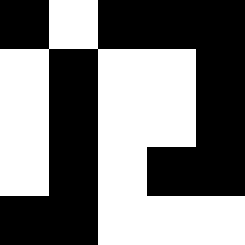[["black", "white", "black", "black", "black"], ["white", "black", "white", "white", "black"], ["white", "black", "white", "white", "black"], ["white", "black", "white", "black", "black"], ["black", "black", "white", "white", "white"]]